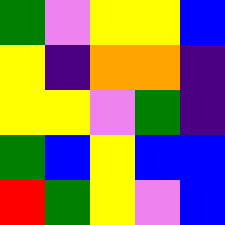[["green", "violet", "yellow", "yellow", "blue"], ["yellow", "indigo", "orange", "orange", "indigo"], ["yellow", "yellow", "violet", "green", "indigo"], ["green", "blue", "yellow", "blue", "blue"], ["red", "green", "yellow", "violet", "blue"]]